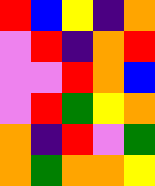[["red", "blue", "yellow", "indigo", "orange"], ["violet", "red", "indigo", "orange", "red"], ["violet", "violet", "red", "orange", "blue"], ["violet", "red", "green", "yellow", "orange"], ["orange", "indigo", "red", "violet", "green"], ["orange", "green", "orange", "orange", "yellow"]]